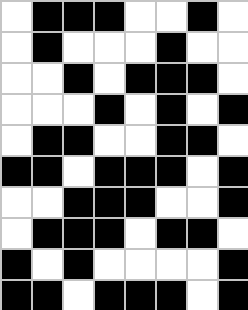[["white", "black", "black", "black", "white", "white", "black", "white"], ["white", "black", "white", "white", "white", "black", "white", "white"], ["white", "white", "black", "white", "black", "black", "black", "white"], ["white", "white", "white", "black", "white", "black", "white", "black"], ["white", "black", "black", "white", "white", "black", "black", "white"], ["black", "black", "white", "black", "black", "black", "white", "black"], ["white", "white", "black", "black", "black", "white", "white", "black"], ["white", "black", "black", "black", "white", "black", "black", "white"], ["black", "white", "black", "white", "white", "white", "white", "black"], ["black", "black", "white", "black", "black", "black", "white", "black"]]